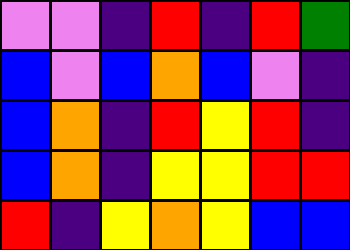[["violet", "violet", "indigo", "red", "indigo", "red", "green"], ["blue", "violet", "blue", "orange", "blue", "violet", "indigo"], ["blue", "orange", "indigo", "red", "yellow", "red", "indigo"], ["blue", "orange", "indigo", "yellow", "yellow", "red", "red"], ["red", "indigo", "yellow", "orange", "yellow", "blue", "blue"]]